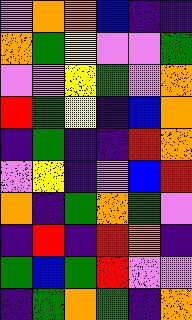[["violet", "orange", "orange", "blue", "indigo", "indigo"], ["orange", "green", "yellow", "violet", "violet", "green"], ["violet", "violet", "yellow", "green", "violet", "orange"], ["red", "green", "yellow", "indigo", "blue", "orange"], ["indigo", "green", "indigo", "indigo", "red", "orange"], ["violet", "yellow", "indigo", "violet", "blue", "red"], ["orange", "indigo", "green", "orange", "green", "violet"], ["indigo", "red", "indigo", "red", "orange", "indigo"], ["green", "blue", "green", "red", "violet", "violet"], ["indigo", "green", "orange", "green", "indigo", "orange"]]